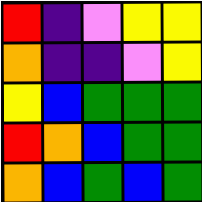[["red", "indigo", "violet", "yellow", "yellow"], ["orange", "indigo", "indigo", "violet", "yellow"], ["yellow", "blue", "green", "green", "green"], ["red", "orange", "blue", "green", "green"], ["orange", "blue", "green", "blue", "green"]]